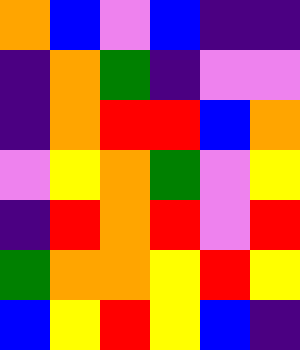[["orange", "blue", "violet", "blue", "indigo", "indigo"], ["indigo", "orange", "green", "indigo", "violet", "violet"], ["indigo", "orange", "red", "red", "blue", "orange"], ["violet", "yellow", "orange", "green", "violet", "yellow"], ["indigo", "red", "orange", "red", "violet", "red"], ["green", "orange", "orange", "yellow", "red", "yellow"], ["blue", "yellow", "red", "yellow", "blue", "indigo"]]